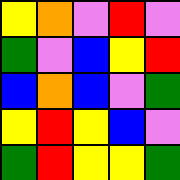[["yellow", "orange", "violet", "red", "violet"], ["green", "violet", "blue", "yellow", "red"], ["blue", "orange", "blue", "violet", "green"], ["yellow", "red", "yellow", "blue", "violet"], ["green", "red", "yellow", "yellow", "green"]]